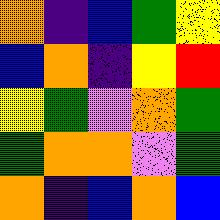[["orange", "indigo", "blue", "green", "yellow"], ["blue", "orange", "indigo", "yellow", "red"], ["yellow", "green", "violet", "orange", "green"], ["green", "orange", "orange", "violet", "green"], ["orange", "indigo", "blue", "orange", "blue"]]